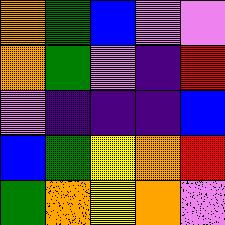[["orange", "green", "blue", "violet", "violet"], ["orange", "green", "violet", "indigo", "red"], ["violet", "indigo", "indigo", "indigo", "blue"], ["blue", "green", "yellow", "orange", "red"], ["green", "orange", "yellow", "orange", "violet"]]